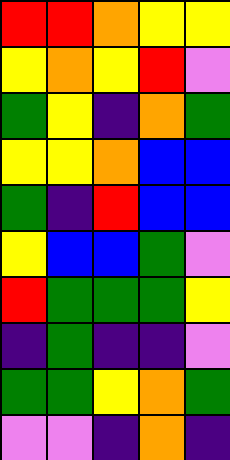[["red", "red", "orange", "yellow", "yellow"], ["yellow", "orange", "yellow", "red", "violet"], ["green", "yellow", "indigo", "orange", "green"], ["yellow", "yellow", "orange", "blue", "blue"], ["green", "indigo", "red", "blue", "blue"], ["yellow", "blue", "blue", "green", "violet"], ["red", "green", "green", "green", "yellow"], ["indigo", "green", "indigo", "indigo", "violet"], ["green", "green", "yellow", "orange", "green"], ["violet", "violet", "indigo", "orange", "indigo"]]